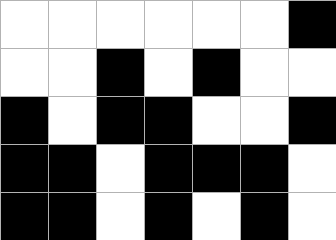[["white", "white", "white", "white", "white", "white", "black"], ["white", "white", "black", "white", "black", "white", "white"], ["black", "white", "black", "black", "white", "white", "black"], ["black", "black", "white", "black", "black", "black", "white"], ["black", "black", "white", "black", "white", "black", "white"]]